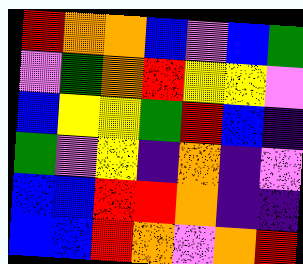[["red", "orange", "orange", "blue", "violet", "blue", "green"], ["violet", "green", "orange", "red", "yellow", "yellow", "violet"], ["blue", "yellow", "yellow", "green", "red", "blue", "indigo"], ["green", "violet", "yellow", "indigo", "orange", "indigo", "violet"], ["blue", "blue", "red", "red", "orange", "indigo", "indigo"], ["blue", "blue", "red", "orange", "violet", "orange", "red"]]